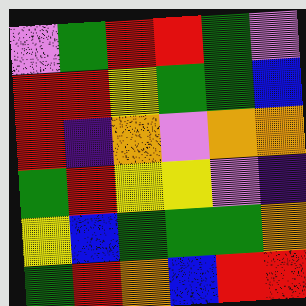[["violet", "green", "red", "red", "green", "violet"], ["red", "red", "yellow", "green", "green", "blue"], ["red", "indigo", "orange", "violet", "orange", "orange"], ["green", "red", "yellow", "yellow", "violet", "indigo"], ["yellow", "blue", "green", "green", "green", "orange"], ["green", "red", "orange", "blue", "red", "red"]]